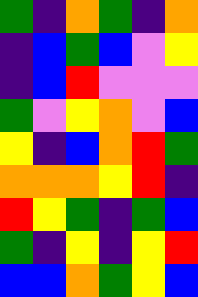[["green", "indigo", "orange", "green", "indigo", "orange"], ["indigo", "blue", "green", "blue", "violet", "yellow"], ["indigo", "blue", "red", "violet", "violet", "violet"], ["green", "violet", "yellow", "orange", "violet", "blue"], ["yellow", "indigo", "blue", "orange", "red", "green"], ["orange", "orange", "orange", "yellow", "red", "indigo"], ["red", "yellow", "green", "indigo", "green", "blue"], ["green", "indigo", "yellow", "indigo", "yellow", "red"], ["blue", "blue", "orange", "green", "yellow", "blue"]]